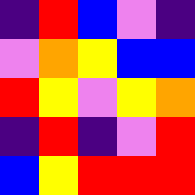[["indigo", "red", "blue", "violet", "indigo"], ["violet", "orange", "yellow", "blue", "blue"], ["red", "yellow", "violet", "yellow", "orange"], ["indigo", "red", "indigo", "violet", "red"], ["blue", "yellow", "red", "red", "red"]]